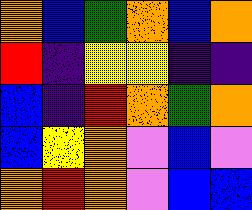[["orange", "blue", "green", "orange", "blue", "orange"], ["red", "indigo", "yellow", "yellow", "indigo", "indigo"], ["blue", "indigo", "red", "orange", "green", "orange"], ["blue", "yellow", "orange", "violet", "blue", "violet"], ["orange", "red", "orange", "violet", "blue", "blue"]]